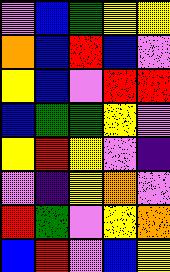[["violet", "blue", "green", "yellow", "yellow"], ["orange", "blue", "red", "blue", "violet"], ["yellow", "blue", "violet", "red", "red"], ["blue", "green", "green", "yellow", "violet"], ["yellow", "red", "yellow", "violet", "indigo"], ["violet", "indigo", "yellow", "orange", "violet"], ["red", "green", "violet", "yellow", "orange"], ["blue", "red", "violet", "blue", "yellow"]]